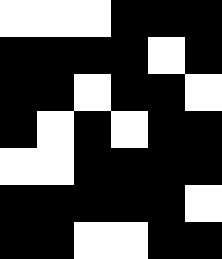[["white", "white", "white", "black", "black", "black"], ["black", "black", "black", "black", "white", "black"], ["black", "black", "white", "black", "black", "white"], ["black", "white", "black", "white", "black", "black"], ["white", "white", "black", "black", "black", "black"], ["black", "black", "black", "black", "black", "white"], ["black", "black", "white", "white", "black", "black"]]